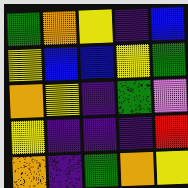[["green", "orange", "yellow", "indigo", "blue"], ["yellow", "blue", "blue", "yellow", "green"], ["orange", "yellow", "indigo", "green", "violet"], ["yellow", "indigo", "indigo", "indigo", "red"], ["orange", "indigo", "green", "orange", "yellow"]]